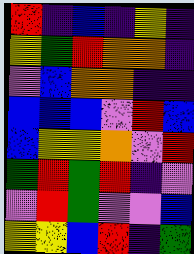[["red", "indigo", "blue", "indigo", "yellow", "indigo"], ["yellow", "green", "red", "orange", "orange", "indigo"], ["violet", "blue", "orange", "orange", "indigo", "indigo"], ["blue", "blue", "blue", "violet", "red", "blue"], ["blue", "yellow", "yellow", "orange", "violet", "red"], ["green", "red", "green", "red", "indigo", "violet"], ["violet", "red", "green", "violet", "violet", "blue"], ["yellow", "yellow", "blue", "red", "indigo", "green"]]